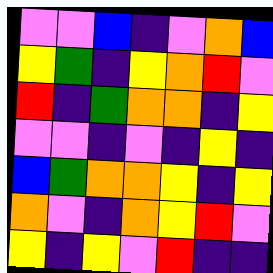[["violet", "violet", "blue", "indigo", "violet", "orange", "blue"], ["yellow", "green", "indigo", "yellow", "orange", "red", "violet"], ["red", "indigo", "green", "orange", "orange", "indigo", "yellow"], ["violet", "violet", "indigo", "violet", "indigo", "yellow", "indigo"], ["blue", "green", "orange", "orange", "yellow", "indigo", "yellow"], ["orange", "violet", "indigo", "orange", "yellow", "red", "violet"], ["yellow", "indigo", "yellow", "violet", "red", "indigo", "indigo"]]